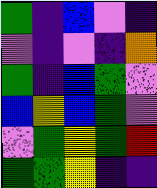[["green", "indigo", "blue", "violet", "indigo"], ["violet", "indigo", "violet", "indigo", "orange"], ["green", "indigo", "blue", "green", "violet"], ["blue", "yellow", "blue", "green", "violet"], ["violet", "green", "yellow", "green", "red"], ["green", "green", "yellow", "indigo", "indigo"]]